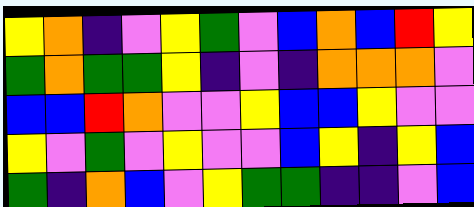[["yellow", "orange", "indigo", "violet", "yellow", "green", "violet", "blue", "orange", "blue", "red", "yellow"], ["green", "orange", "green", "green", "yellow", "indigo", "violet", "indigo", "orange", "orange", "orange", "violet"], ["blue", "blue", "red", "orange", "violet", "violet", "yellow", "blue", "blue", "yellow", "violet", "violet"], ["yellow", "violet", "green", "violet", "yellow", "violet", "violet", "blue", "yellow", "indigo", "yellow", "blue"], ["green", "indigo", "orange", "blue", "violet", "yellow", "green", "green", "indigo", "indigo", "violet", "blue"]]